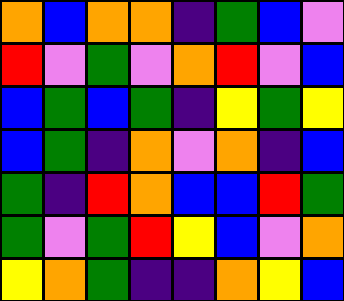[["orange", "blue", "orange", "orange", "indigo", "green", "blue", "violet"], ["red", "violet", "green", "violet", "orange", "red", "violet", "blue"], ["blue", "green", "blue", "green", "indigo", "yellow", "green", "yellow"], ["blue", "green", "indigo", "orange", "violet", "orange", "indigo", "blue"], ["green", "indigo", "red", "orange", "blue", "blue", "red", "green"], ["green", "violet", "green", "red", "yellow", "blue", "violet", "orange"], ["yellow", "orange", "green", "indigo", "indigo", "orange", "yellow", "blue"]]